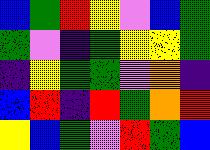[["blue", "green", "red", "yellow", "violet", "blue", "green"], ["green", "violet", "indigo", "green", "yellow", "yellow", "green"], ["indigo", "yellow", "green", "green", "violet", "orange", "indigo"], ["blue", "red", "indigo", "red", "green", "orange", "red"], ["yellow", "blue", "green", "violet", "red", "green", "blue"]]